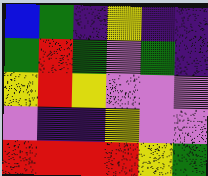[["blue", "green", "indigo", "yellow", "indigo", "indigo"], ["green", "red", "green", "violet", "green", "indigo"], ["yellow", "red", "yellow", "violet", "violet", "violet"], ["violet", "indigo", "indigo", "yellow", "violet", "violet"], ["red", "red", "red", "red", "yellow", "green"]]